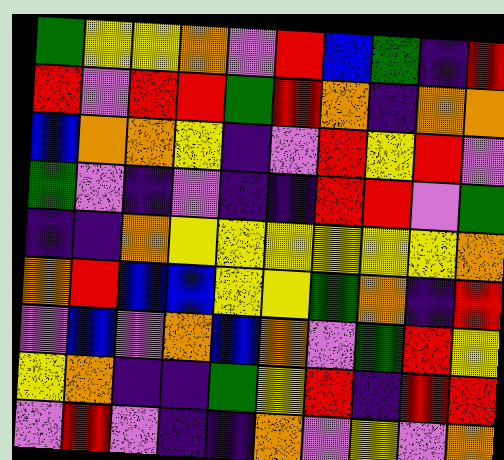[["green", "yellow", "yellow", "orange", "violet", "red", "blue", "green", "indigo", "red"], ["red", "violet", "red", "red", "green", "red", "orange", "indigo", "orange", "orange"], ["blue", "orange", "orange", "yellow", "indigo", "violet", "red", "yellow", "red", "violet"], ["green", "violet", "indigo", "violet", "indigo", "indigo", "red", "red", "violet", "green"], ["indigo", "indigo", "orange", "yellow", "yellow", "yellow", "yellow", "yellow", "yellow", "orange"], ["orange", "red", "blue", "blue", "yellow", "yellow", "green", "orange", "indigo", "red"], ["violet", "blue", "violet", "orange", "blue", "orange", "violet", "green", "red", "yellow"], ["yellow", "orange", "indigo", "indigo", "green", "yellow", "red", "indigo", "red", "red"], ["violet", "red", "violet", "indigo", "indigo", "orange", "violet", "yellow", "violet", "orange"]]